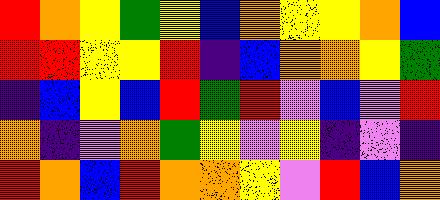[["red", "orange", "yellow", "green", "yellow", "blue", "orange", "yellow", "yellow", "orange", "blue"], ["red", "red", "yellow", "yellow", "red", "indigo", "blue", "orange", "orange", "yellow", "green"], ["indigo", "blue", "yellow", "blue", "red", "green", "red", "violet", "blue", "violet", "red"], ["orange", "indigo", "violet", "orange", "green", "yellow", "violet", "yellow", "indigo", "violet", "indigo"], ["red", "orange", "blue", "red", "orange", "orange", "yellow", "violet", "red", "blue", "orange"]]